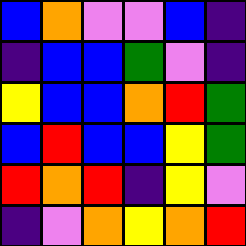[["blue", "orange", "violet", "violet", "blue", "indigo"], ["indigo", "blue", "blue", "green", "violet", "indigo"], ["yellow", "blue", "blue", "orange", "red", "green"], ["blue", "red", "blue", "blue", "yellow", "green"], ["red", "orange", "red", "indigo", "yellow", "violet"], ["indigo", "violet", "orange", "yellow", "orange", "red"]]